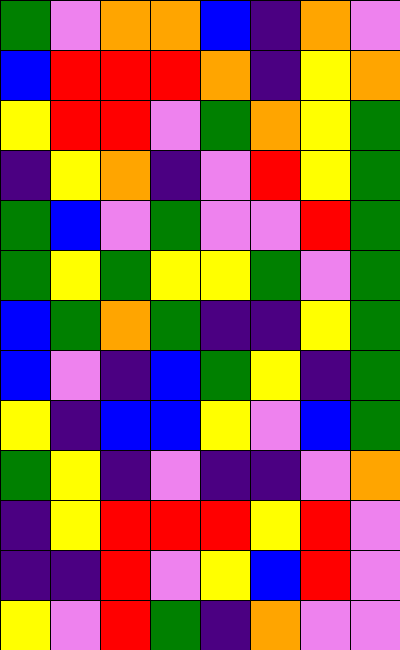[["green", "violet", "orange", "orange", "blue", "indigo", "orange", "violet"], ["blue", "red", "red", "red", "orange", "indigo", "yellow", "orange"], ["yellow", "red", "red", "violet", "green", "orange", "yellow", "green"], ["indigo", "yellow", "orange", "indigo", "violet", "red", "yellow", "green"], ["green", "blue", "violet", "green", "violet", "violet", "red", "green"], ["green", "yellow", "green", "yellow", "yellow", "green", "violet", "green"], ["blue", "green", "orange", "green", "indigo", "indigo", "yellow", "green"], ["blue", "violet", "indigo", "blue", "green", "yellow", "indigo", "green"], ["yellow", "indigo", "blue", "blue", "yellow", "violet", "blue", "green"], ["green", "yellow", "indigo", "violet", "indigo", "indigo", "violet", "orange"], ["indigo", "yellow", "red", "red", "red", "yellow", "red", "violet"], ["indigo", "indigo", "red", "violet", "yellow", "blue", "red", "violet"], ["yellow", "violet", "red", "green", "indigo", "orange", "violet", "violet"]]